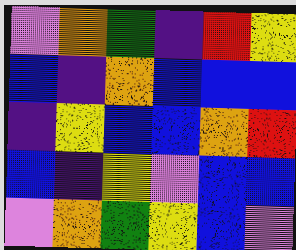[["violet", "orange", "green", "indigo", "red", "yellow"], ["blue", "indigo", "orange", "blue", "blue", "blue"], ["indigo", "yellow", "blue", "blue", "orange", "red"], ["blue", "indigo", "yellow", "violet", "blue", "blue"], ["violet", "orange", "green", "yellow", "blue", "violet"]]